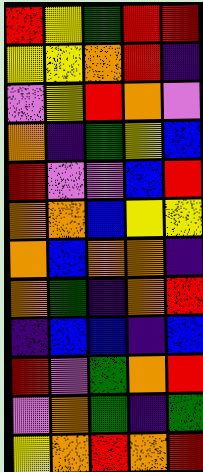[["red", "yellow", "green", "red", "red"], ["yellow", "yellow", "orange", "red", "indigo"], ["violet", "yellow", "red", "orange", "violet"], ["orange", "indigo", "green", "yellow", "blue"], ["red", "violet", "violet", "blue", "red"], ["orange", "orange", "blue", "yellow", "yellow"], ["orange", "blue", "orange", "orange", "indigo"], ["orange", "green", "indigo", "orange", "red"], ["indigo", "blue", "blue", "indigo", "blue"], ["red", "violet", "green", "orange", "red"], ["violet", "orange", "green", "indigo", "green"], ["yellow", "orange", "red", "orange", "red"]]